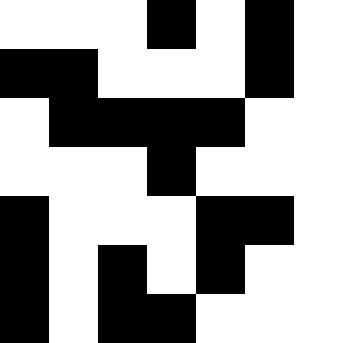[["white", "white", "white", "black", "white", "black", "white"], ["black", "black", "white", "white", "white", "black", "white"], ["white", "black", "black", "black", "black", "white", "white"], ["white", "white", "white", "black", "white", "white", "white"], ["black", "white", "white", "white", "black", "black", "white"], ["black", "white", "black", "white", "black", "white", "white"], ["black", "white", "black", "black", "white", "white", "white"]]